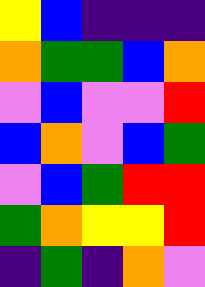[["yellow", "blue", "indigo", "indigo", "indigo"], ["orange", "green", "green", "blue", "orange"], ["violet", "blue", "violet", "violet", "red"], ["blue", "orange", "violet", "blue", "green"], ["violet", "blue", "green", "red", "red"], ["green", "orange", "yellow", "yellow", "red"], ["indigo", "green", "indigo", "orange", "violet"]]